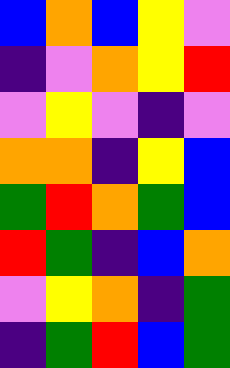[["blue", "orange", "blue", "yellow", "violet"], ["indigo", "violet", "orange", "yellow", "red"], ["violet", "yellow", "violet", "indigo", "violet"], ["orange", "orange", "indigo", "yellow", "blue"], ["green", "red", "orange", "green", "blue"], ["red", "green", "indigo", "blue", "orange"], ["violet", "yellow", "orange", "indigo", "green"], ["indigo", "green", "red", "blue", "green"]]